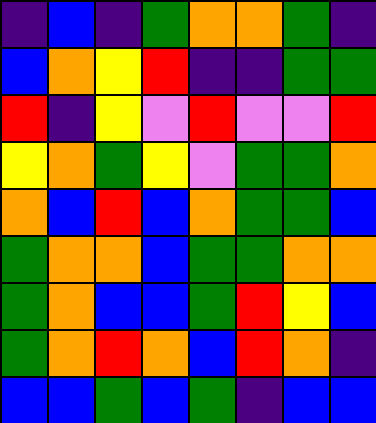[["indigo", "blue", "indigo", "green", "orange", "orange", "green", "indigo"], ["blue", "orange", "yellow", "red", "indigo", "indigo", "green", "green"], ["red", "indigo", "yellow", "violet", "red", "violet", "violet", "red"], ["yellow", "orange", "green", "yellow", "violet", "green", "green", "orange"], ["orange", "blue", "red", "blue", "orange", "green", "green", "blue"], ["green", "orange", "orange", "blue", "green", "green", "orange", "orange"], ["green", "orange", "blue", "blue", "green", "red", "yellow", "blue"], ["green", "orange", "red", "orange", "blue", "red", "orange", "indigo"], ["blue", "blue", "green", "blue", "green", "indigo", "blue", "blue"]]